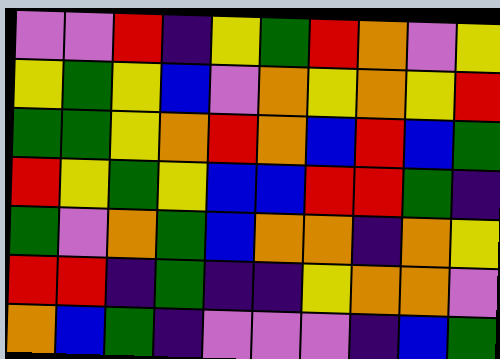[["violet", "violet", "red", "indigo", "yellow", "green", "red", "orange", "violet", "yellow"], ["yellow", "green", "yellow", "blue", "violet", "orange", "yellow", "orange", "yellow", "red"], ["green", "green", "yellow", "orange", "red", "orange", "blue", "red", "blue", "green"], ["red", "yellow", "green", "yellow", "blue", "blue", "red", "red", "green", "indigo"], ["green", "violet", "orange", "green", "blue", "orange", "orange", "indigo", "orange", "yellow"], ["red", "red", "indigo", "green", "indigo", "indigo", "yellow", "orange", "orange", "violet"], ["orange", "blue", "green", "indigo", "violet", "violet", "violet", "indigo", "blue", "green"]]